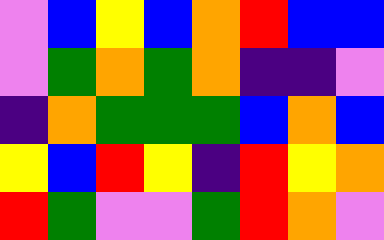[["violet", "blue", "yellow", "blue", "orange", "red", "blue", "blue"], ["violet", "green", "orange", "green", "orange", "indigo", "indigo", "violet"], ["indigo", "orange", "green", "green", "green", "blue", "orange", "blue"], ["yellow", "blue", "red", "yellow", "indigo", "red", "yellow", "orange"], ["red", "green", "violet", "violet", "green", "red", "orange", "violet"]]